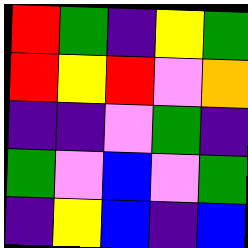[["red", "green", "indigo", "yellow", "green"], ["red", "yellow", "red", "violet", "orange"], ["indigo", "indigo", "violet", "green", "indigo"], ["green", "violet", "blue", "violet", "green"], ["indigo", "yellow", "blue", "indigo", "blue"]]